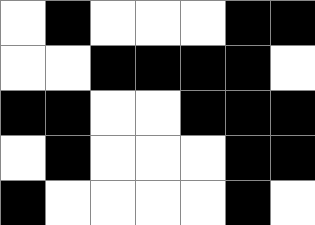[["white", "black", "white", "white", "white", "black", "black"], ["white", "white", "black", "black", "black", "black", "white"], ["black", "black", "white", "white", "black", "black", "black"], ["white", "black", "white", "white", "white", "black", "black"], ["black", "white", "white", "white", "white", "black", "white"]]